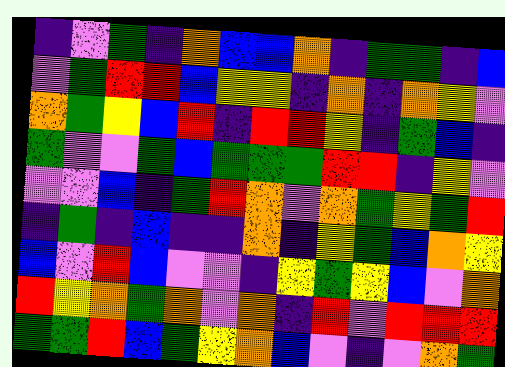[["indigo", "violet", "green", "indigo", "orange", "blue", "blue", "orange", "indigo", "green", "green", "indigo", "blue"], ["violet", "green", "red", "red", "blue", "yellow", "yellow", "indigo", "orange", "indigo", "orange", "yellow", "violet"], ["orange", "green", "yellow", "blue", "red", "indigo", "red", "red", "yellow", "indigo", "green", "blue", "indigo"], ["green", "violet", "violet", "green", "blue", "green", "green", "green", "red", "red", "indigo", "yellow", "violet"], ["violet", "violet", "blue", "indigo", "green", "red", "orange", "violet", "orange", "green", "yellow", "green", "red"], ["indigo", "green", "indigo", "blue", "indigo", "indigo", "orange", "indigo", "yellow", "green", "blue", "orange", "yellow"], ["blue", "violet", "red", "blue", "violet", "violet", "indigo", "yellow", "green", "yellow", "blue", "violet", "orange"], ["red", "yellow", "orange", "green", "orange", "violet", "orange", "indigo", "red", "violet", "red", "red", "red"], ["green", "green", "red", "blue", "green", "yellow", "orange", "blue", "violet", "indigo", "violet", "orange", "green"]]